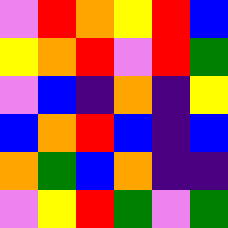[["violet", "red", "orange", "yellow", "red", "blue"], ["yellow", "orange", "red", "violet", "red", "green"], ["violet", "blue", "indigo", "orange", "indigo", "yellow"], ["blue", "orange", "red", "blue", "indigo", "blue"], ["orange", "green", "blue", "orange", "indigo", "indigo"], ["violet", "yellow", "red", "green", "violet", "green"]]